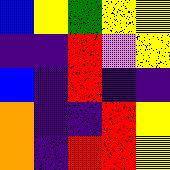[["blue", "yellow", "green", "yellow", "yellow"], ["indigo", "indigo", "red", "violet", "yellow"], ["blue", "indigo", "red", "indigo", "indigo"], ["orange", "indigo", "indigo", "red", "yellow"], ["orange", "indigo", "red", "red", "yellow"]]